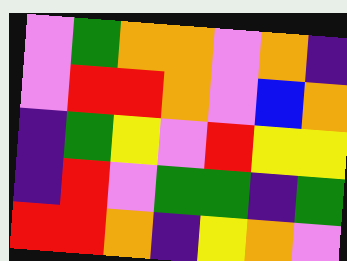[["violet", "green", "orange", "orange", "violet", "orange", "indigo"], ["violet", "red", "red", "orange", "violet", "blue", "orange"], ["indigo", "green", "yellow", "violet", "red", "yellow", "yellow"], ["indigo", "red", "violet", "green", "green", "indigo", "green"], ["red", "red", "orange", "indigo", "yellow", "orange", "violet"]]